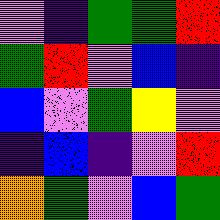[["violet", "indigo", "green", "green", "red"], ["green", "red", "violet", "blue", "indigo"], ["blue", "violet", "green", "yellow", "violet"], ["indigo", "blue", "indigo", "violet", "red"], ["orange", "green", "violet", "blue", "green"]]